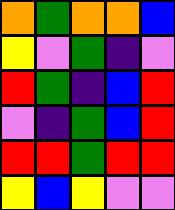[["orange", "green", "orange", "orange", "blue"], ["yellow", "violet", "green", "indigo", "violet"], ["red", "green", "indigo", "blue", "red"], ["violet", "indigo", "green", "blue", "red"], ["red", "red", "green", "red", "red"], ["yellow", "blue", "yellow", "violet", "violet"]]